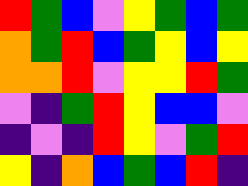[["red", "green", "blue", "violet", "yellow", "green", "blue", "green"], ["orange", "green", "red", "blue", "green", "yellow", "blue", "yellow"], ["orange", "orange", "red", "violet", "yellow", "yellow", "red", "green"], ["violet", "indigo", "green", "red", "yellow", "blue", "blue", "violet"], ["indigo", "violet", "indigo", "red", "yellow", "violet", "green", "red"], ["yellow", "indigo", "orange", "blue", "green", "blue", "red", "indigo"]]